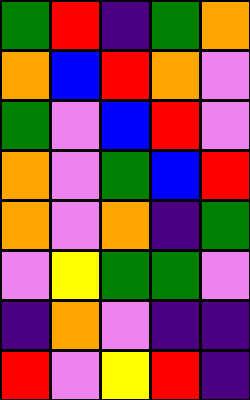[["green", "red", "indigo", "green", "orange"], ["orange", "blue", "red", "orange", "violet"], ["green", "violet", "blue", "red", "violet"], ["orange", "violet", "green", "blue", "red"], ["orange", "violet", "orange", "indigo", "green"], ["violet", "yellow", "green", "green", "violet"], ["indigo", "orange", "violet", "indigo", "indigo"], ["red", "violet", "yellow", "red", "indigo"]]